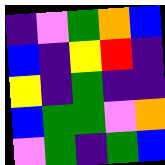[["indigo", "violet", "green", "orange", "blue"], ["blue", "indigo", "yellow", "red", "indigo"], ["yellow", "indigo", "green", "indigo", "indigo"], ["blue", "green", "green", "violet", "orange"], ["violet", "green", "indigo", "green", "blue"]]